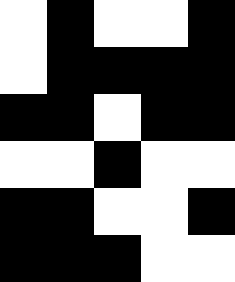[["white", "black", "white", "white", "black"], ["white", "black", "black", "black", "black"], ["black", "black", "white", "black", "black"], ["white", "white", "black", "white", "white"], ["black", "black", "white", "white", "black"], ["black", "black", "black", "white", "white"]]